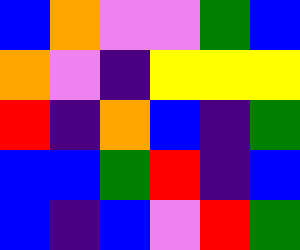[["blue", "orange", "violet", "violet", "green", "blue"], ["orange", "violet", "indigo", "yellow", "yellow", "yellow"], ["red", "indigo", "orange", "blue", "indigo", "green"], ["blue", "blue", "green", "red", "indigo", "blue"], ["blue", "indigo", "blue", "violet", "red", "green"]]